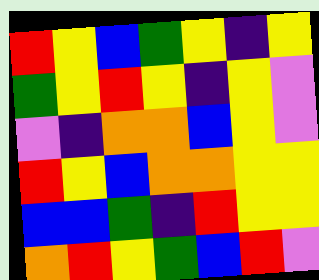[["red", "yellow", "blue", "green", "yellow", "indigo", "yellow"], ["green", "yellow", "red", "yellow", "indigo", "yellow", "violet"], ["violet", "indigo", "orange", "orange", "blue", "yellow", "violet"], ["red", "yellow", "blue", "orange", "orange", "yellow", "yellow"], ["blue", "blue", "green", "indigo", "red", "yellow", "yellow"], ["orange", "red", "yellow", "green", "blue", "red", "violet"]]